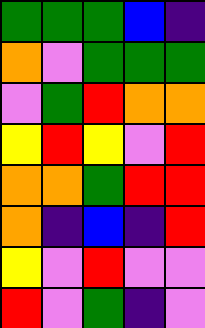[["green", "green", "green", "blue", "indigo"], ["orange", "violet", "green", "green", "green"], ["violet", "green", "red", "orange", "orange"], ["yellow", "red", "yellow", "violet", "red"], ["orange", "orange", "green", "red", "red"], ["orange", "indigo", "blue", "indigo", "red"], ["yellow", "violet", "red", "violet", "violet"], ["red", "violet", "green", "indigo", "violet"]]